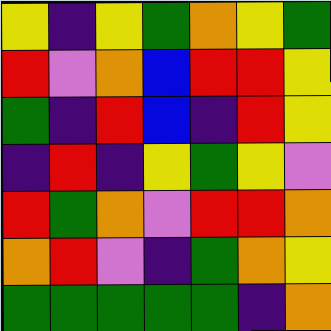[["yellow", "indigo", "yellow", "green", "orange", "yellow", "green"], ["red", "violet", "orange", "blue", "red", "red", "yellow"], ["green", "indigo", "red", "blue", "indigo", "red", "yellow"], ["indigo", "red", "indigo", "yellow", "green", "yellow", "violet"], ["red", "green", "orange", "violet", "red", "red", "orange"], ["orange", "red", "violet", "indigo", "green", "orange", "yellow"], ["green", "green", "green", "green", "green", "indigo", "orange"]]